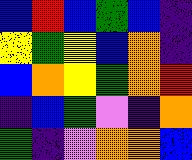[["blue", "red", "blue", "green", "blue", "indigo"], ["yellow", "green", "yellow", "blue", "orange", "indigo"], ["blue", "orange", "yellow", "green", "orange", "red"], ["indigo", "blue", "green", "violet", "indigo", "orange"], ["green", "indigo", "violet", "orange", "orange", "blue"]]